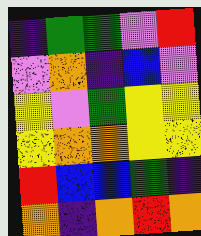[["indigo", "green", "green", "violet", "red"], ["violet", "orange", "indigo", "blue", "violet"], ["yellow", "violet", "green", "yellow", "yellow"], ["yellow", "orange", "orange", "yellow", "yellow"], ["red", "blue", "blue", "green", "indigo"], ["orange", "indigo", "orange", "red", "orange"]]